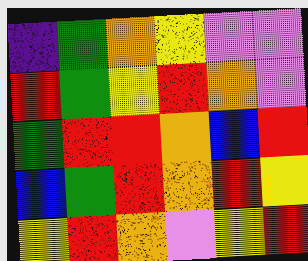[["indigo", "green", "orange", "yellow", "violet", "violet"], ["red", "green", "yellow", "red", "orange", "violet"], ["green", "red", "red", "orange", "blue", "red"], ["blue", "green", "red", "orange", "red", "yellow"], ["yellow", "red", "orange", "violet", "yellow", "red"]]